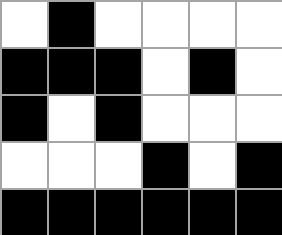[["white", "black", "white", "white", "white", "white"], ["black", "black", "black", "white", "black", "white"], ["black", "white", "black", "white", "white", "white"], ["white", "white", "white", "black", "white", "black"], ["black", "black", "black", "black", "black", "black"]]